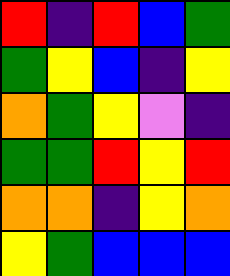[["red", "indigo", "red", "blue", "green"], ["green", "yellow", "blue", "indigo", "yellow"], ["orange", "green", "yellow", "violet", "indigo"], ["green", "green", "red", "yellow", "red"], ["orange", "orange", "indigo", "yellow", "orange"], ["yellow", "green", "blue", "blue", "blue"]]